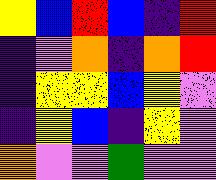[["yellow", "blue", "red", "blue", "indigo", "red"], ["indigo", "violet", "orange", "indigo", "orange", "red"], ["indigo", "yellow", "yellow", "blue", "yellow", "violet"], ["indigo", "yellow", "blue", "indigo", "yellow", "violet"], ["orange", "violet", "violet", "green", "violet", "violet"]]